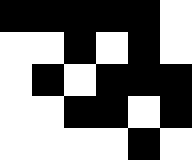[["black", "black", "black", "black", "black", "white"], ["white", "white", "black", "white", "black", "white"], ["white", "black", "white", "black", "black", "black"], ["white", "white", "black", "black", "white", "black"], ["white", "white", "white", "white", "black", "white"]]